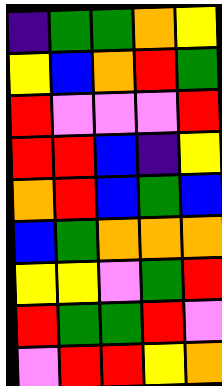[["indigo", "green", "green", "orange", "yellow"], ["yellow", "blue", "orange", "red", "green"], ["red", "violet", "violet", "violet", "red"], ["red", "red", "blue", "indigo", "yellow"], ["orange", "red", "blue", "green", "blue"], ["blue", "green", "orange", "orange", "orange"], ["yellow", "yellow", "violet", "green", "red"], ["red", "green", "green", "red", "violet"], ["violet", "red", "red", "yellow", "orange"]]